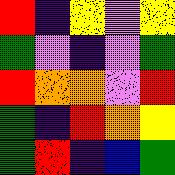[["red", "indigo", "yellow", "violet", "yellow"], ["green", "violet", "indigo", "violet", "green"], ["red", "orange", "orange", "violet", "red"], ["green", "indigo", "red", "orange", "yellow"], ["green", "red", "indigo", "blue", "green"]]